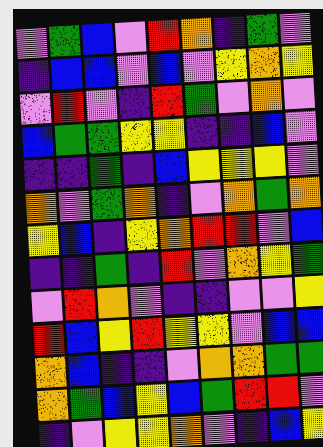[["violet", "green", "blue", "violet", "red", "orange", "indigo", "green", "violet"], ["indigo", "blue", "blue", "violet", "blue", "violet", "yellow", "orange", "yellow"], ["violet", "red", "violet", "indigo", "red", "green", "violet", "orange", "violet"], ["blue", "green", "green", "yellow", "yellow", "indigo", "indigo", "blue", "violet"], ["indigo", "indigo", "green", "indigo", "blue", "yellow", "yellow", "yellow", "violet"], ["orange", "violet", "green", "orange", "indigo", "violet", "orange", "green", "orange"], ["yellow", "blue", "indigo", "yellow", "orange", "red", "red", "violet", "blue"], ["indigo", "indigo", "green", "indigo", "red", "violet", "orange", "yellow", "green"], ["violet", "red", "orange", "violet", "indigo", "indigo", "violet", "violet", "yellow"], ["red", "blue", "yellow", "red", "yellow", "yellow", "violet", "blue", "blue"], ["orange", "blue", "indigo", "indigo", "violet", "orange", "orange", "green", "green"], ["orange", "green", "blue", "yellow", "blue", "green", "red", "red", "violet"], ["indigo", "violet", "yellow", "yellow", "orange", "violet", "indigo", "blue", "yellow"]]